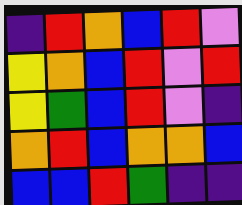[["indigo", "red", "orange", "blue", "red", "violet"], ["yellow", "orange", "blue", "red", "violet", "red"], ["yellow", "green", "blue", "red", "violet", "indigo"], ["orange", "red", "blue", "orange", "orange", "blue"], ["blue", "blue", "red", "green", "indigo", "indigo"]]